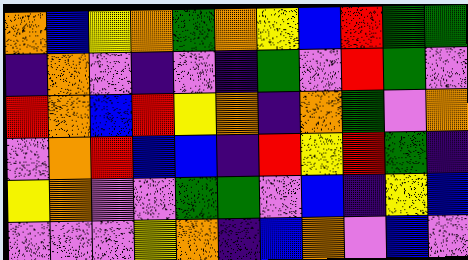[["orange", "blue", "yellow", "orange", "green", "orange", "yellow", "blue", "red", "green", "green"], ["indigo", "orange", "violet", "indigo", "violet", "indigo", "green", "violet", "red", "green", "violet"], ["red", "orange", "blue", "red", "yellow", "orange", "indigo", "orange", "green", "violet", "orange"], ["violet", "orange", "red", "blue", "blue", "indigo", "red", "yellow", "red", "green", "indigo"], ["yellow", "orange", "violet", "violet", "green", "green", "violet", "blue", "indigo", "yellow", "blue"], ["violet", "violet", "violet", "yellow", "orange", "indigo", "blue", "orange", "violet", "blue", "violet"]]